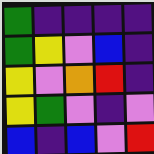[["green", "indigo", "indigo", "indigo", "indigo"], ["green", "yellow", "violet", "blue", "indigo"], ["yellow", "violet", "orange", "red", "indigo"], ["yellow", "green", "violet", "indigo", "violet"], ["blue", "indigo", "blue", "violet", "red"]]